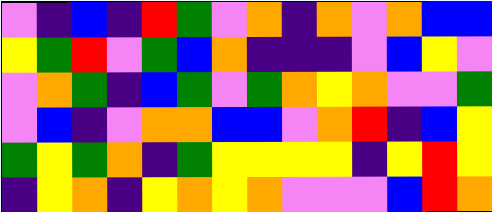[["violet", "indigo", "blue", "indigo", "red", "green", "violet", "orange", "indigo", "orange", "violet", "orange", "blue", "blue"], ["yellow", "green", "red", "violet", "green", "blue", "orange", "indigo", "indigo", "indigo", "violet", "blue", "yellow", "violet"], ["violet", "orange", "green", "indigo", "blue", "green", "violet", "green", "orange", "yellow", "orange", "violet", "violet", "green"], ["violet", "blue", "indigo", "violet", "orange", "orange", "blue", "blue", "violet", "orange", "red", "indigo", "blue", "yellow"], ["green", "yellow", "green", "orange", "indigo", "green", "yellow", "yellow", "yellow", "yellow", "indigo", "yellow", "red", "yellow"], ["indigo", "yellow", "orange", "indigo", "yellow", "orange", "yellow", "orange", "violet", "violet", "violet", "blue", "red", "orange"]]